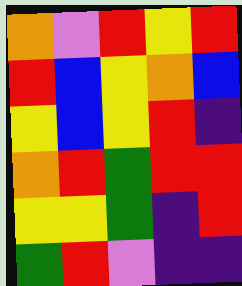[["orange", "violet", "red", "yellow", "red"], ["red", "blue", "yellow", "orange", "blue"], ["yellow", "blue", "yellow", "red", "indigo"], ["orange", "red", "green", "red", "red"], ["yellow", "yellow", "green", "indigo", "red"], ["green", "red", "violet", "indigo", "indigo"]]